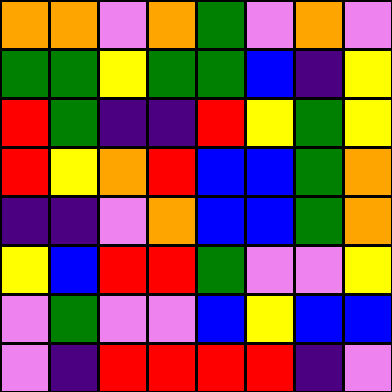[["orange", "orange", "violet", "orange", "green", "violet", "orange", "violet"], ["green", "green", "yellow", "green", "green", "blue", "indigo", "yellow"], ["red", "green", "indigo", "indigo", "red", "yellow", "green", "yellow"], ["red", "yellow", "orange", "red", "blue", "blue", "green", "orange"], ["indigo", "indigo", "violet", "orange", "blue", "blue", "green", "orange"], ["yellow", "blue", "red", "red", "green", "violet", "violet", "yellow"], ["violet", "green", "violet", "violet", "blue", "yellow", "blue", "blue"], ["violet", "indigo", "red", "red", "red", "red", "indigo", "violet"]]